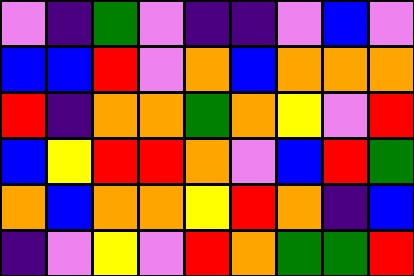[["violet", "indigo", "green", "violet", "indigo", "indigo", "violet", "blue", "violet"], ["blue", "blue", "red", "violet", "orange", "blue", "orange", "orange", "orange"], ["red", "indigo", "orange", "orange", "green", "orange", "yellow", "violet", "red"], ["blue", "yellow", "red", "red", "orange", "violet", "blue", "red", "green"], ["orange", "blue", "orange", "orange", "yellow", "red", "orange", "indigo", "blue"], ["indigo", "violet", "yellow", "violet", "red", "orange", "green", "green", "red"]]